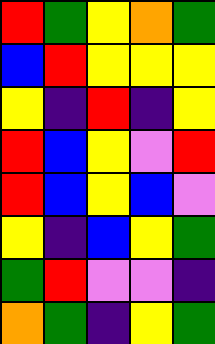[["red", "green", "yellow", "orange", "green"], ["blue", "red", "yellow", "yellow", "yellow"], ["yellow", "indigo", "red", "indigo", "yellow"], ["red", "blue", "yellow", "violet", "red"], ["red", "blue", "yellow", "blue", "violet"], ["yellow", "indigo", "blue", "yellow", "green"], ["green", "red", "violet", "violet", "indigo"], ["orange", "green", "indigo", "yellow", "green"]]